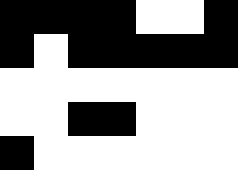[["black", "black", "black", "black", "white", "white", "black"], ["black", "white", "black", "black", "black", "black", "black"], ["white", "white", "white", "white", "white", "white", "white"], ["white", "white", "black", "black", "white", "white", "white"], ["black", "white", "white", "white", "white", "white", "white"]]